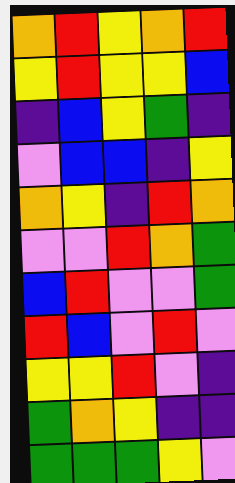[["orange", "red", "yellow", "orange", "red"], ["yellow", "red", "yellow", "yellow", "blue"], ["indigo", "blue", "yellow", "green", "indigo"], ["violet", "blue", "blue", "indigo", "yellow"], ["orange", "yellow", "indigo", "red", "orange"], ["violet", "violet", "red", "orange", "green"], ["blue", "red", "violet", "violet", "green"], ["red", "blue", "violet", "red", "violet"], ["yellow", "yellow", "red", "violet", "indigo"], ["green", "orange", "yellow", "indigo", "indigo"], ["green", "green", "green", "yellow", "violet"]]